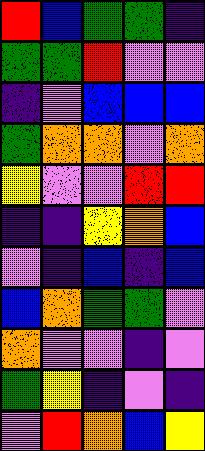[["red", "blue", "green", "green", "indigo"], ["green", "green", "red", "violet", "violet"], ["indigo", "violet", "blue", "blue", "blue"], ["green", "orange", "orange", "violet", "orange"], ["yellow", "violet", "violet", "red", "red"], ["indigo", "indigo", "yellow", "orange", "blue"], ["violet", "indigo", "blue", "indigo", "blue"], ["blue", "orange", "green", "green", "violet"], ["orange", "violet", "violet", "indigo", "violet"], ["green", "yellow", "indigo", "violet", "indigo"], ["violet", "red", "orange", "blue", "yellow"]]